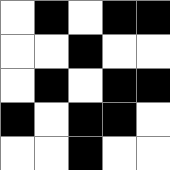[["white", "black", "white", "black", "black"], ["white", "white", "black", "white", "white"], ["white", "black", "white", "black", "black"], ["black", "white", "black", "black", "white"], ["white", "white", "black", "white", "white"]]